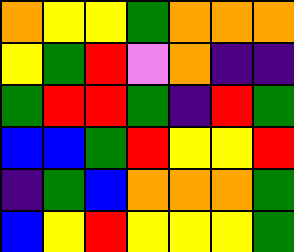[["orange", "yellow", "yellow", "green", "orange", "orange", "orange"], ["yellow", "green", "red", "violet", "orange", "indigo", "indigo"], ["green", "red", "red", "green", "indigo", "red", "green"], ["blue", "blue", "green", "red", "yellow", "yellow", "red"], ["indigo", "green", "blue", "orange", "orange", "orange", "green"], ["blue", "yellow", "red", "yellow", "yellow", "yellow", "green"]]